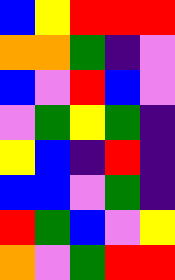[["blue", "yellow", "red", "red", "red"], ["orange", "orange", "green", "indigo", "violet"], ["blue", "violet", "red", "blue", "violet"], ["violet", "green", "yellow", "green", "indigo"], ["yellow", "blue", "indigo", "red", "indigo"], ["blue", "blue", "violet", "green", "indigo"], ["red", "green", "blue", "violet", "yellow"], ["orange", "violet", "green", "red", "red"]]